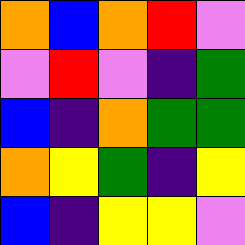[["orange", "blue", "orange", "red", "violet"], ["violet", "red", "violet", "indigo", "green"], ["blue", "indigo", "orange", "green", "green"], ["orange", "yellow", "green", "indigo", "yellow"], ["blue", "indigo", "yellow", "yellow", "violet"]]